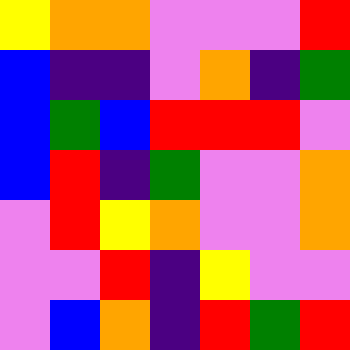[["yellow", "orange", "orange", "violet", "violet", "violet", "red"], ["blue", "indigo", "indigo", "violet", "orange", "indigo", "green"], ["blue", "green", "blue", "red", "red", "red", "violet"], ["blue", "red", "indigo", "green", "violet", "violet", "orange"], ["violet", "red", "yellow", "orange", "violet", "violet", "orange"], ["violet", "violet", "red", "indigo", "yellow", "violet", "violet"], ["violet", "blue", "orange", "indigo", "red", "green", "red"]]